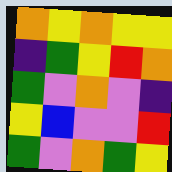[["orange", "yellow", "orange", "yellow", "yellow"], ["indigo", "green", "yellow", "red", "orange"], ["green", "violet", "orange", "violet", "indigo"], ["yellow", "blue", "violet", "violet", "red"], ["green", "violet", "orange", "green", "yellow"]]